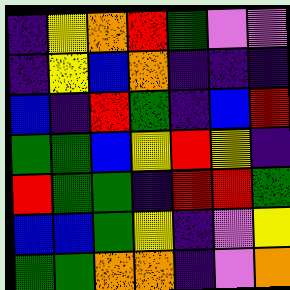[["indigo", "yellow", "orange", "red", "green", "violet", "violet"], ["indigo", "yellow", "blue", "orange", "indigo", "indigo", "indigo"], ["blue", "indigo", "red", "green", "indigo", "blue", "red"], ["green", "green", "blue", "yellow", "red", "yellow", "indigo"], ["red", "green", "green", "indigo", "red", "red", "green"], ["blue", "blue", "green", "yellow", "indigo", "violet", "yellow"], ["green", "green", "orange", "orange", "indigo", "violet", "orange"]]